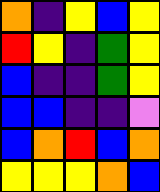[["orange", "indigo", "yellow", "blue", "yellow"], ["red", "yellow", "indigo", "green", "yellow"], ["blue", "indigo", "indigo", "green", "yellow"], ["blue", "blue", "indigo", "indigo", "violet"], ["blue", "orange", "red", "blue", "orange"], ["yellow", "yellow", "yellow", "orange", "blue"]]